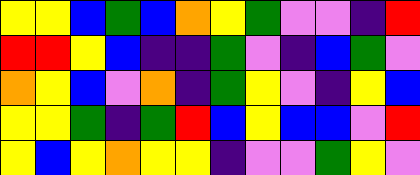[["yellow", "yellow", "blue", "green", "blue", "orange", "yellow", "green", "violet", "violet", "indigo", "red"], ["red", "red", "yellow", "blue", "indigo", "indigo", "green", "violet", "indigo", "blue", "green", "violet"], ["orange", "yellow", "blue", "violet", "orange", "indigo", "green", "yellow", "violet", "indigo", "yellow", "blue"], ["yellow", "yellow", "green", "indigo", "green", "red", "blue", "yellow", "blue", "blue", "violet", "red"], ["yellow", "blue", "yellow", "orange", "yellow", "yellow", "indigo", "violet", "violet", "green", "yellow", "violet"]]